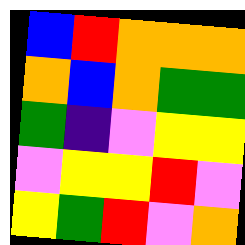[["blue", "red", "orange", "orange", "orange"], ["orange", "blue", "orange", "green", "green"], ["green", "indigo", "violet", "yellow", "yellow"], ["violet", "yellow", "yellow", "red", "violet"], ["yellow", "green", "red", "violet", "orange"]]